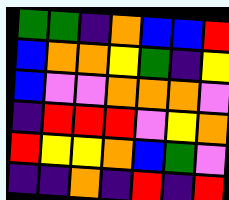[["green", "green", "indigo", "orange", "blue", "blue", "red"], ["blue", "orange", "orange", "yellow", "green", "indigo", "yellow"], ["blue", "violet", "violet", "orange", "orange", "orange", "violet"], ["indigo", "red", "red", "red", "violet", "yellow", "orange"], ["red", "yellow", "yellow", "orange", "blue", "green", "violet"], ["indigo", "indigo", "orange", "indigo", "red", "indigo", "red"]]